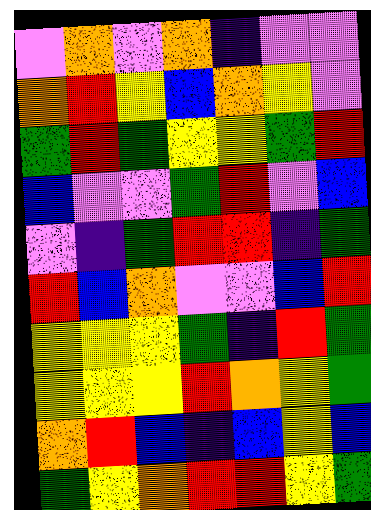[["violet", "orange", "violet", "orange", "indigo", "violet", "violet"], ["orange", "red", "yellow", "blue", "orange", "yellow", "violet"], ["green", "red", "green", "yellow", "yellow", "green", "red"], ["blue", "violet", "violet", "green", "red", "violet", "blue"], ["violet", "indigo", "green", "red", "red", "indigo", "green"], ["red", "blue", "orange", "violet", "violet", "blue", "red"], ["yellow", "yellow", "yellow", "green", "indigo", "red", "green"], ["yellow", "yellow", "yellow", "red", "orange", "yellow", "green"], ["orange", "red", "blue", "indigo", "blue", "yellow", "blue"], ["green", "yellow", "orange", "red", "red", "yellow", "green"]]